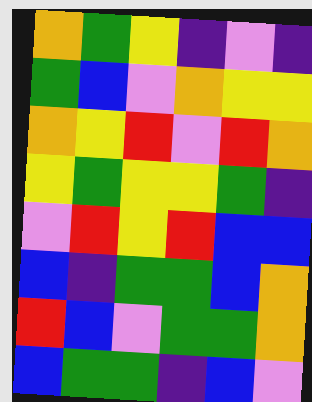[["orange", "green", "yellow", "indigo", "violet", "indigo"], ["green", "blue", "violet", "orange", "yellow", "yellow"], ["orange", "yellow", "red", "violet", "red", "orange"], ["yellow", "green", "yellow", "yellow", "green", "indigo"], ["violet", "red", "yellow", "red", "blue", "blue"], ["blue", "indigo", "green", "green", "blue", "orange"], ["red", "blue", "violet", "green", "green", "orange"], ["blue", "green", "green", "indigo", "blue", "violet"]]